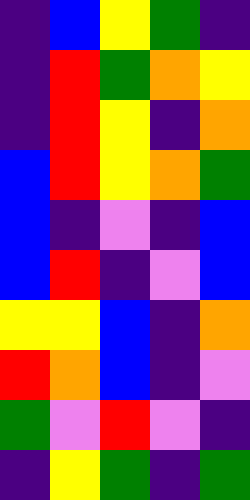[["indigo", "blue", "yellow", "green", "indigo"], ["indigo", "red", "green", "orange", "yellow"], ["indigo", "red", "yellow", "indigo", "orange"], ["blue", "red", "yellow", "orange", "green"], ["blue", "indigo", "violet", "indigo", "blue"], ["blue", "red", "indigo", "violet", "blue"], ["yellow", "yellow", "blue", "indigo", "orange"], ["red", "orange", "blue", "indigo", "violet"], ["green", "violet", "red", "violet", "indigo"], ["indigo", "yellow", "green", "indigo", "green"]]